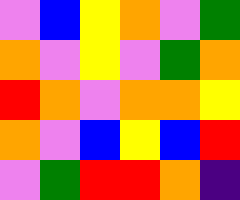[["violet", "blue", "yellow", "orange", "violet", "green"], ["orange", "violet", "yellow", "violet", "green", "orange"], ["red", "orange", "violet", "orange", "orange", "yellow"], ["orange", "violet", "blue", "yellow", "blue", "red"], ["violet", "green", "red", "red", "orange", "indigo"]]